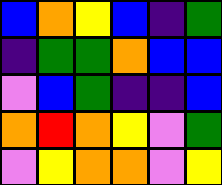[["blue", "orange", "yellow", "blue", "indigo", "green"], ["indigo", "green", "green", "orange", "blue", "blue"], ["violet", "blue", "green", "indigo", "indigo", "blue"], ["orange", "red", "orange", "yellow", "violet", "green"], ["violet", "yellow", "orange", "orange", "violet", "yellow"]]